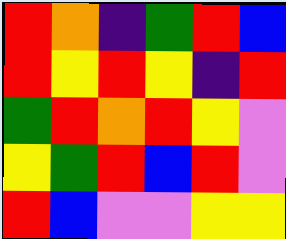[["red", "orange", "indigo", "green", "red", "blue"], ["red", "yellow", "red", "yellow", "indigo", "red"], ["green", "red", "orange", "red", "yellow", "violet"], ["yellow", "green", "red", "blue", "red", "violet"], ["red", "blue", "violet", "violet", "yellow", "yellow"]]